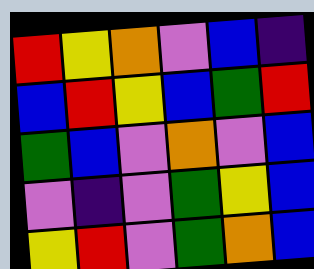[["red", "yellow", "orange", "violet", "blue", "indigo"], ["blue", "red", "yellow", "blue", "green", "red"], ["green", "blue", "violet", "orange", "violet", "blue"], ["violet", "indigo", "violet", "green", "yellow", "blue"], ["yellow", "red", "violet", "green", "orange", "blue"]]